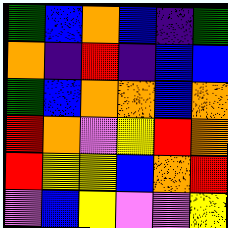[["green", "blue", "orange", "blue", "indigo", "green"], ["orange", "indigo", "red", "indigo", "blue", "blue"], ["green", "blue", "orange", "orange", "blue", "orange"], ["red", "orange", "violet", "yellow", "red", "orange"], ["red", "yellow", "yellow", "blue", "orange", "red"], ["violet", "blue", "yellow", "violet", "violet", "yellow"]]